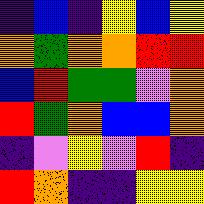[["indigo", "blue", "indigo", "yellow", "blue", "yellow"], ["orange", "green", "orange", "orange", "red", "red"], ["blue", "red", "green", "green", "violet", "orange"], ["red", "green", "orange", "blue", "blue", "orange"], ["indigo", "violet", "yellow", "violet", "red", "indigo"], ["red", "orange", "indigo", "indigo", "yellow", "yellow"]]